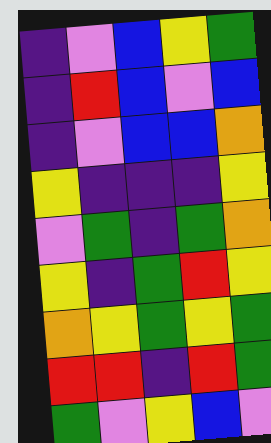[["indigo", "violet", "blue", "yellow", "green"], ["indigo", "red", "blue", "violet", "blue"], ["indigo", "violet", "blue", "blue", "orange"], ["yellow", "indigo", "indigo", "indigo", "yellow"], ["violet", "green", "indigo", "green", "orange"], ["yellow", "indigo", "green", "red", "yellow"], ["orange", "yellow", "green", "yellow", "green"], ["red", "red", "indigo", "red", "green"], ["green", "violet", "yellow", "blue", "violet"]]